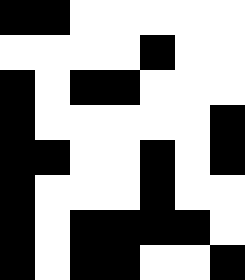[["black", "black", "white", "white", "white", "white", "white"], ["white", "white", "white", "white", "black", "white", "white"], ["black", "white", "black", "black", "white", "white", "white"], ["black", "white", "white", "white", "white", "white", "black"], ["black", "black", "white", "white", "black", "white", "black"], ["black", "white", "white", "white", "black", "white", "white"], ["black", "white", "black", "black", "black", "black", "white"], ["black", "white", "black", "black", "white", "white", "black"]]